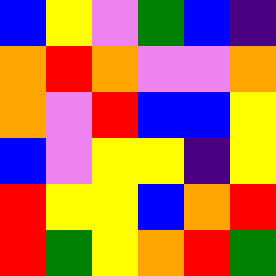[["blue", "yellow", "violet", "green", "blue", "indigo"], ["orange", "red", "orange", "violet", "violet", "orange"], ["orange", "violet", "red", "blue", "blue", "yellow"], ["blue", "violet", "yellow", "yellow", "indigo", "yellow"], ["red", "yellow", "yellow", "blue", "orange", "red"], ["red", "green", "yellow", "orange", "red", "green"]]